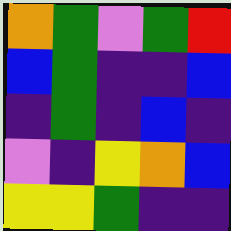[["orange", "green", "violet", "green", "red"], ["blue", "green", "indigo", "indigo", "blue"], ["indigo", "green", "indigo", "blue", "indigo"], ["violet", "indigo", "yellow", "orange", "blue"], ["yellow", "yellow", "green", "indigo", "indigo"]]